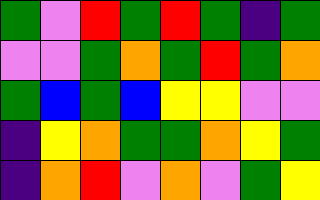[["green", "violet", "red", "green", "red", "green", "indigo", "green"], ["violet", "violet", "green", "orange", "green", "red", "green", "orange"], ["green", "blue", "green", "blue", "yellow", "yellow", "violet", "violet"], ["indigo", "yellow", "orange", "green", "green", "orange", "yellow", "green"], ["indigo", "orange", "red", "violet", "orange", "violet", "green", "yellow"]]